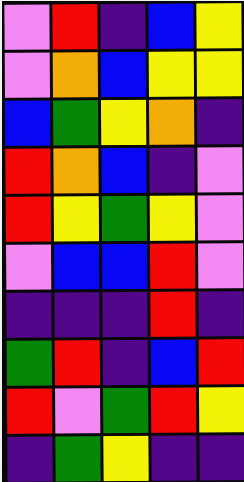[["violet", "red", "indigo", "blue", "yellow"], ["violet", "orange", "blue", "yellow", "yellow"], ["blue", "green", "yellow", "orange", "indigo"], ["red", "orange", "blue", "indigo", "violet"], ["red", "yellow", "green", "yellow", "violet"], ["violet", "blue", "blue", "red", "violet"], ["indigo", "indigo", "indigo", "red", "indigo"], ["green", "red", "indigo", "blue", "red"], ["red", "violet", "green", "red", "yellow"], ["indigo", "green", "yellow", "indigo", "indigo"]]